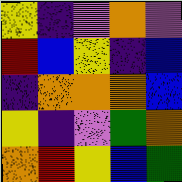[["yellow", "indigo", "violet", "orange", "violet"], ["red", "blue", "yellow", "indigo", "blue"], ["indigo", "orange", "orange", "orange", "blue"], ["yellow", "indigo", "violet", "green", "orange"], ["orange", "red", "yellow", "blue", "green"]]